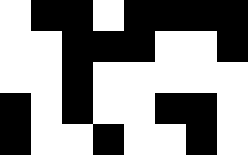[["white", "black", "black", "white", "black", "black", "black", "black"], ["white", "white", "black", "black", "black", "white", "white", "black"], ["white", "white", "black", "white", "white", "white", "white", "white"], ["black", "white", "black", "white", "white", "black", "black", "white"], ["black", "white", "white", "black", "white", "white", "black", "white"]]